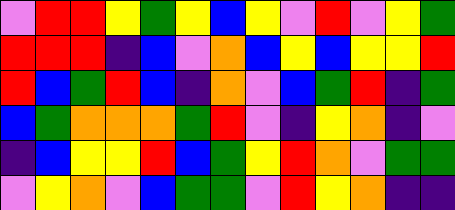[["violet", "red", "red", "yellow", "green", "yellow", "blue", "yellow", "violet", "red", "violet", "yellow", "green"], ["red", "red", "red", "indigo", "blue", "violet", "orange", "blue", "yellow", "blue", "yellow", "yellow", "red"], ["red", "blue", "green", "red", "blue", "indigo", "orange", "violet", "blue", "green", "red", "indigo", "green"], ["blue", "green", "orange", "orange", "orange", "green", "red", "violet", "indigo", "yellow", "orange", "indigo", "violet"], ["indigo", "blue", "yellow", "yellow", "red", "blue", "green", "yellow", "red", "orange", "violet", "green", "green"], ["violet", "yellow", "orange", "violet", "blue", "green", "green", "violet", "red", "yellow", "orange", "indigo", "indigo"]]